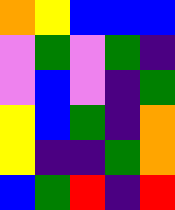[["orange", "yellow", "blue", "blue", "blue"], ["violet", "green", "violet", "green", "indigo"], ["violet", "blue", "violet", "indigo", "green"], ["yellow", "blue", "green", "indigo", "orange"], ["yellow", "indigo", "indigo", "green", "orange"], ["blue", "green", "red", "indigo", "red"]]